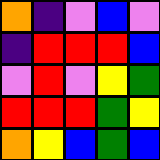[["orange", "indigo", "violet", "blue", "violet"], ["indigo", "red", "red", "red", "blue"], ["violet", "red", "violet", "yellow", "green"], ["red", "red", "red", "green", "yellow"], ["orange", "yellow", "blue", "green", "blue"]]